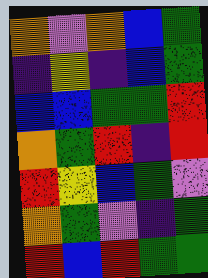[["orange", "violet", "orange", "blue", "green"], ["indigo", "yellow", "indigo", "blue", "green"], ["blue", "blue", "green", "green", "red"], ["orange", "green", "red", "indigo", "red"], ["red", "yellow", "blue", "green", "violet"], ["orange", "green", "violet", "indigo", "green"], ["red", "blue", "red", "green", "green"]]